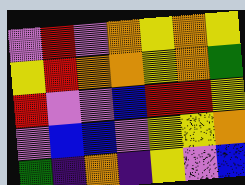[["violet", "red", "violet", "orange", "yellow", "orange", "yellow"], ["yellow", "red", "orange", "orange", "yellow", "orange", "green"], ["red", "violet", "violet", "blue", "red", "red", "yellow"], ["violet", "blue", "blue", "violet", "yellow", "yellow", "orange"], ["green", "indigo", "orange", "indigo", "yellow", "violet", "blue"]]